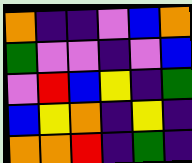[["orange", "indigo", "indigo", "violet", "blue", "orange"], ["green", "violet", "violet", "indigo", "violet", "blue"], ["violet", "red", "blue", "yellow", "indigo", "green"], ["blue", "yellow", "orange", "indigo", "yellow", "indigo"], ["orange", "orange", "red", "indigo", "green", "indigo"]]